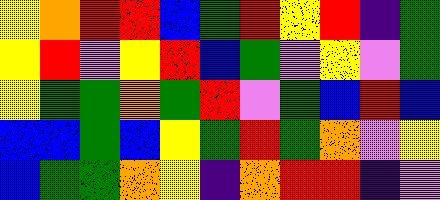[["yellow", "orange", "red", "red", "blue", "green", "red", "yellow", "red", "indigo", "green"], ["yellow", "red", "violet", "yellow", "red", "blue", "green", "violet", "yellow", "violet", "green"], ["yellow", "green", "green", "orange", "green", "red", "violet", "green", "blue", "red", "blue"], ["blue", "blue", "green", "blue", "yellow", "green", "red", "green", "orange", "violet", "yellow"], ["blue", "green", "green", "orange", "yellow", "indigo", "orange", "red", "red", "indigo", "violet"]]